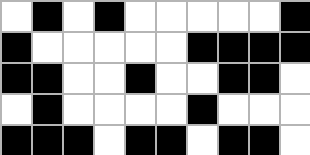[["white", "black", "white", "black", "white", "white", "white", "white", "white", "black"], ["black", "white", "white", "white", "white", "white", "black", "black", "black", "black"], ["black", "black", "white", "white", "black", "white", "white", "black", "black", "white"], ["white", "black", "white", "white", "white", "white", "black", "white", "white", "white"], ["black", "black", "black", "white", "black", "black", "white", "black", "black", "white"]]